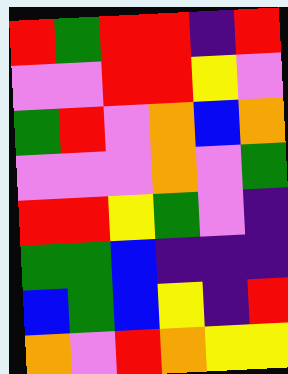[["red", "green", "red", "red", "indigo", "red"], ["violet", "violet", "red", "red", "yellow", "violet"], ["green", "red", "violet", "orange", "blue", "orange"], ["violet", "violet", "violet", "orange", "violet", "green"], ["red", "red", "yellow", "green", "violet", "indigo"], ["green", "green", "blue", "indigo", "indigo", "indigo"], ["blue", "green", "blue", "yellow", "indigo", "red"], ["orange", "violet", "red", "orange", "yellow", "yellow"]]